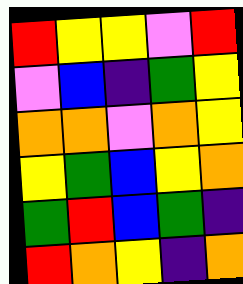[["red", "yellow", "yellow", "violet", "red"], ["violet", "blue", "indigo", "green", "yellow"], ["orange", "orange", "violet", "orange", "yellow"], ["yellow", "green", "blue", "yellow", "orange"], ["green", "red", "blue", "green", "indigo"], ["red", "orange", "yellow", "indigo", "orange"]]